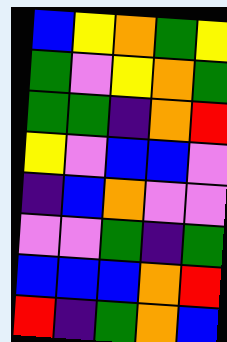[["blue", "yellow", "orange", "green", "yellow"], ["green", "violet", "yellow", "orange", "green"], ["green", "green", "indigo", "orange", "red"], ["yellow", "violet", "blue", "blue", "violet"], ["indigo", "blue", "orange", "violet", "violet"], ["violet", "violet", "green", "indigo", "green"], ["blue", "blue", "blue", "orange", "red"], ["red", "indigo", "green", "orange", "blue"]]